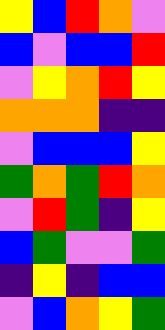[["yellow", "blue", "red", "orange", "violet"], ["blue", "violet", "blue", "blue", "red"], ["violet", "yellow", "orange", "red", "yellow"], ["orange", "orange", "orange", "indigo", "indigo"], ["violet", "blue", "blue", "blue", "yellow"], ["green", "orange", "green", "red", "orange"], ["violet", "red", "green", "indigo", "yellow"], ["blue", "green", "violet", "violet", "green"], ["indigo", "yellow", "indigo", "blue", "blue"], ["violet", "blue", "orange", "yellow", "green"]]